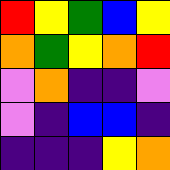[["red", "yellow", "green", "blue", "yellow"], ["orange", "green", "yellow", "orange", "red"], ["violet", "orange", "indigo", "indigo", "violet"], ["violet", "indigo", "blue", "blue", "indigo"], ["indigo", "indigo", "indigo", "yellow", "orange"]]